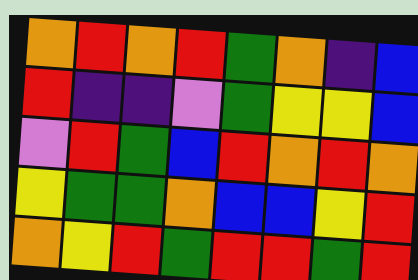[["orange", "red", "orange", "red", "green", "orange", "indigo", "blue"], ["red", "indigo", "indigo", "violet", "green", "yellow", "yellow", "blue"], ["violet", "red", "green", "blue", "red", "orange", "red", "orange"], ["yellow", "green", "green", "orange", "blue", "blue", "yellow", "red"], ["orange", "yellow", "red", "green", "red", "red", "green", "red"]]